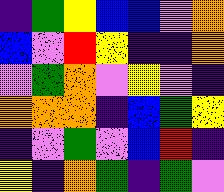[["indigo", "green", "yellow", "blue", "blue", "violet", "orange"], ["blue", "violet", "red", "yellow", "indigo", "indigo", "orange"], ["violet", "green", "orange", "violet", "yellow", "violet", "indigo"], ["orange", "orange", "orange", "indigo", "blue", "green", "yellow"], ["indigo", "violet", "green", "violet", "blue", "red", "indigo"], ["yellow", "indigo", "orange", "green", "indigo", "green", "violet"]]